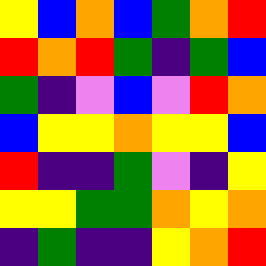[["yellow", "blue", "orange", "blue", "green", "orange", "red"], ["red", "orange", "red", "green", "indigo", "green", "blue"], ["green", "indigo", "violet", "blue", "violet", "red", "orange"], ["blue", "yellow", "yellow", "orange", "yellow", "yellow", "blue"], ["red", "indigo", "indigo", "green", "violet", "indigo", "yellow"], ["yellow", "yellow", "green", "green", "orange", "yellow", "orange"], ["indigo", "green", "indigo", "indigo", "yellow", "orange", "red"]]